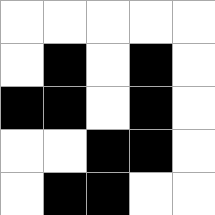[["white", "white", "white", "white", "white"], ["white", "black", "white", "black", "white"], ["black", "black", "white", "black", "white"], ["white", "white", "black", "black", "white"], ["white", "black", "black", "white", "white"]]